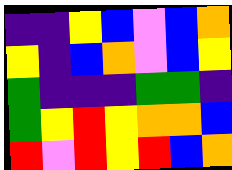[["indigo", "indigo", "yellow", "blue", "violet", "blue", "orange"], ["yellow", "indigo", "blue", "orange", "violet", "blue", "yellow"], ["green", "indigo", "indigo", "indigo", "green", "green", "indigo"], ["green", "yellow", "red", "yellow", "orange", "orange", "blue"], ["red", "violet", "red", "yellow", "red", "blue", "orange"]]